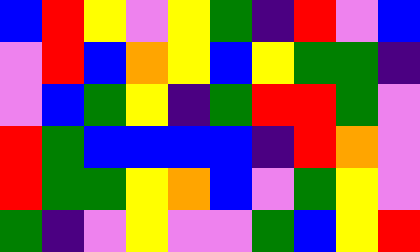[["blue", "red", "yellow", "violet", "yellow", "green", "indigo", "red", "violet", "blue"], ["violet", "red", "blue", "orange", "yellow", "blue", "yellow", "green", "green", "indigo"], ["violet", "blue", "green", "yellow", "indigo", "green", "red", "red", "green", "violet"], ["red", "green", "blue", "blue", "blue", "blue", "indigo", "red", "orange", "violet"], ["red", "green", "green", "yellow", "orange", "blue", "violet", "green", "yellow", "violet"], ["green", "indigo", "violet", "yellow", "violet", "violet", "green", "blue", "yellow", "red"]]